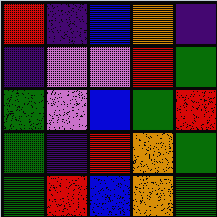[["red", "indigo", "blue", "orange", "indigo"], ["indigo", "violet", "violet", "red", "green"], ["green", "violet", "blue", "green", "red"], ["green", "indigo", "red", "orange", "green"], ["green", "red", "blue", "orange", "green"]]